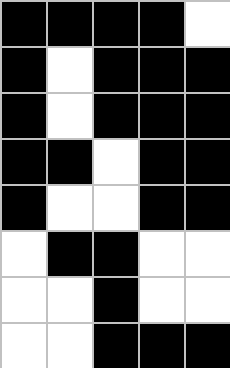[["black", "black", "black", "black", "white"], ["black", "white", "black", "black", "black"], ["black", "white", "black", "black", "black"], ["black", "black", "white", "black", "black"], ["black", "white", "white", "black", "black"], ["white", "black", "black", "white", "white"], ["white", "white", "black", "white", "white"], ["white", "white", "black", "black", "black"]]